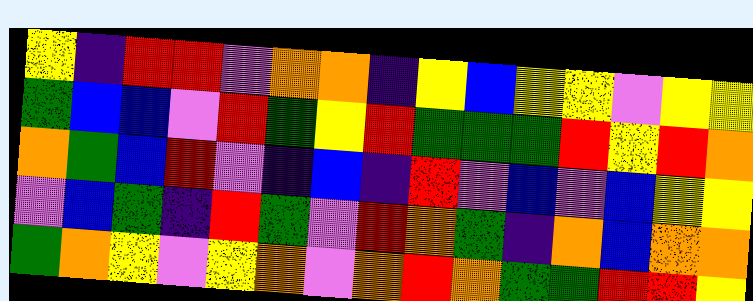[["yellow", "indigo", "red", "red", "violet", "orange", "orange", "indigo", "yellow", "blue", "yellow", "yellow", "violet", "yellow", "yellow"], ["green", "blue", "blue", "violet", "red", "green", "yellow", "red", "green", "green", "green", "red", "yellow", "red", "orange"], ["orange", "green", "blue", "red", "violet", "indigo", "blue", "indigo", "red", "violet", "blue", "violet", "blue", "yellow", "yellow"], ["violet", "blue", "green", "indigo", "red", "green", "violet", "red", "orange", "green", "indigo", "orange", "blue", "orange", "orange"], ["green", "orange", "yellow", "violet", "yellow", "orange", "violet", "orange", "red", "orange", "green", "green", "red", "red", "yellow"]]